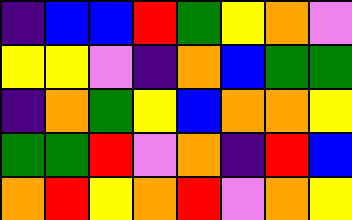[["indigo", "blue", "blue", "red", "green", "yellow", "orange", "violet"], ["yellow", "yellow", "violet", "indigo", "orange", "blue", "green", "green"], ["indigo", "orange", "green", "yellow", "blue", "orange", "orange", "yellow"], ["green", "green", "red", "violet", "orange", "indigo", "red", "blue"], ["orange", "red", "yellow", "orange", "red", "violet", "orange", "yellow"]]